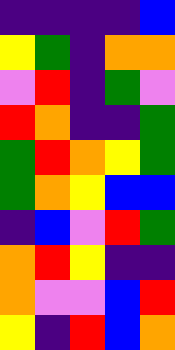[["indigo", "indigo", "indigo", "indigo", "blue"], ["yellow", "green", "indigo", "orange", "orange"], ["violet", "red", "indigo", "green", "violet"], ["red", "orange", "indigo", "indigo", "green"], ["green", "red", "orange", "yellow", "green"], ["green", "orange", "yellow", "blue", "blue"], ["indigo", "blue", "violet", "red", "green"], ["orange", "red", "yellow", "indigo", "indigo"], ["orange", "violet", "violet", "blue", "red"], ["yellow", "indigo", "red", "blue", "orange"]]